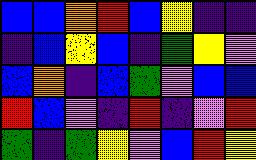[["blue", "blue", "orange", "red", "blue", "yellow", "indigo", "indigo"], ["indigo", "blue", "yellow", "blue", "indigo", "green", "yellow", "violet"], ["blue", "orange", "indigo", "blue", "green", "violet", "blue", "blue"], ["red", "blue", "violet", "indigo", "red", "indigo", "violet", "red"], ["green", "indigo", "green", "yellow", "violet", "blue", "red", "yellow"]]